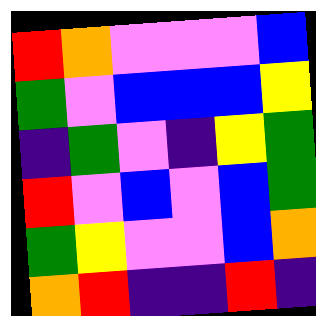[["red", "orange", "violet", "violet", "violet", "blue"], ["green", "violet", "blue", "blue", "blue", "yellow"], ["indigo", "green", "violet", "indigo", "yellow", "green"], ["red", "violet", "blue", "violet", "blue", "green"], ["green", "yellow", "violet", "violet", "blue", "orange"], ["orange", "red", "indigo", "indigo", "red", "indigo"]]